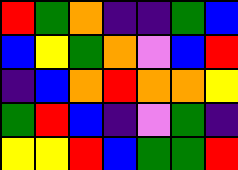[["red", "green", "orange", "indigo", "indigo", "green", "blue"], ["blue", "yellow", "green", "orange", "violet", "blue", "red"], ["indigo", "blue", "orange", "red", "orange", "orange", "yellow"], ["green", "red", "blue", "indigo", "violet", "green", "indigo"], ["yellow", "yellow", "red", "blue", "green", "green", "red"]]